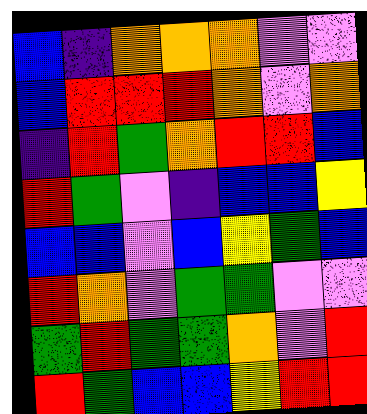[["blue", "indigo", "orange", "orange", "orange", "violet", "violet"], ["blue", "red", "red", "red", "orange", "violet", "orange"], ["indigo", "red", "green", "orange", "red", "red", "blue"], ["red", "green", "violet", "indigo", "blue", "blue", "yellow"], ["blue", "blue", "violet", "blue", "yellow", "green", "blue"], ["red", "orange", "violet", "green", "green", "violet", "violet"], ["green", "red", "green", "green", "orange", "violet", "red"], ["red", "green", "blue", "blue", "yellow", "red", "red"]]